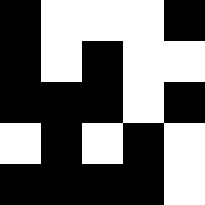[["black", "white", "white", "white", "black"], ["black", "white", "black", "white", "white"], ["black", "black", "black", "white", "black"], ["white", "black", "white", "black", "white"], ["black", "black", "black", "black", "white"]]